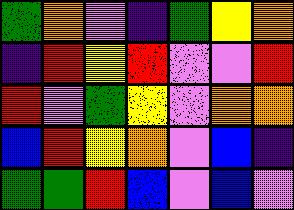[["green", "orange", "violet", "indigo", "green", "yellow", "orange"], ["indigo", "red", "yellow", "red", "violet", "violet", "red"], ["red", "violet", "green", "yellow", "violet", "orange", "orange"], ["blue", "red", "yellow", "orange", "violet", "blue", "indigo"], ["green", "green", "red", "blue", "violet", "blue", "violet"]]